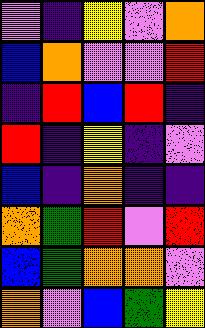[["violet", "indigo", "yellow", "violet", "orange"], ["blue", "orange", "violet", "violet", "red"], ["indigo", "red", "blue", "red", "indigo"], ["red", "indigo", "yellow", "indigo", "violet"], ["blue", "indigo", "orange", "indigo", "indigo"], ["orange", "green", "red", "violet", "red"], ["blue", "green", "orange", "orange", "violet"], ["orange", "violet", "blue", "green", "yellow"]]